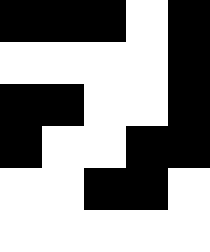[["black", "black", "black", "white", "black"], ["white", "white", "white", "white", "black"], ["black", "black", "white", "white", "black"], ["black", "white", "white", "black", "black"], ["white", "white", "black", "black", "white"], ["white", "white", "white", "white", "white"]]